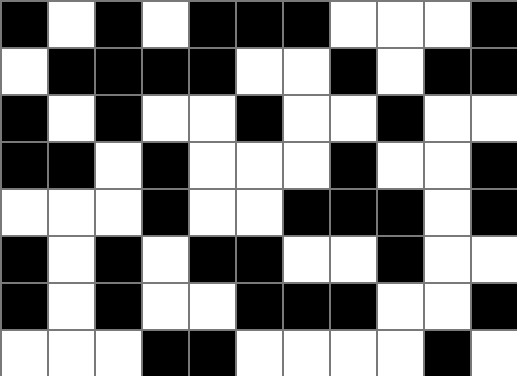[["black", "white", "black", "white", "black", "black", "black", "white", "white", "white", "black"], ["white", "black", "black", "black", "black", "white", "white", "black", "white", "black", "black"], ["black", "white", "black", "white", "white", "black", "white", "white", "black", "white", "white"], ["black", "black", "white", "black", "white", "white", "white", "black", "white", "white", "black"], ["white", "white", "white", "black", "white", "white", "black", "black", "black", "white", "black"], ["black", "white", "black", "white", "black", "black", "white", "white", "black", "white", "white"], ["black", "white", "black", "white", "white", "black", "black", "black", "white", "white", "black"], ["white", "white", "white", "black", "black", "white", "white", "white", "white", "black", "white"]]